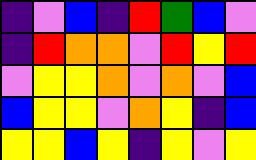[["indigo", "violet", "blue", "indigo", "red", "green", "blue", "violet"], ["indigo", "red", "orange", "orange", "violet", "red", "yellow", "red"], ["violet", "yellow", "yellow", "orange", "violet", "orange", "violet", "blue"], ["blue", "yellow", "yellow", "violet", "orange", "yellow", "indigo", "blue"], ["yellow", "yellow", "blue", "yellow", "indigo", "yellow", "violet", "yellow"]]